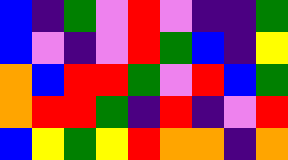[["blue", "indigo", "green", "violet", "red", "violet", "indigo", "indigo", "green"], ["blue", "violet", "indigo", "violet", "red", "green", "blue", "indigo", "yellow"], ["orange", "blue", "red", "red", "green", "violet", "red", "blue", "green"], ["orange", "red", "red", "green", "indigo", "red", "indigo", "violet", "red"], ["blue", "yellow", "green", "yellow", "red", "orange", "orange", "indigo", "orange"]]